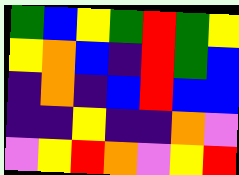[["green", "blue", "yellow", "green", "red", "green", "yellow"], ["yellow", "orange", "blue", "indigo", "red", "green", "blue"], ["indigo", "orange", "indigo", "blue", "red", "blue", "blue"], ["indigo", "indigo", "yellow", "indigo", "indigo", "orange", "violet"], ["violet", "yellow", "red", "orange", "violet", "yellow", "red"]]